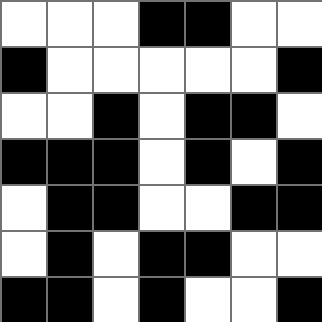[["white", "white", "white", "black", "black", "white", "white"], ["black", "white", "white", "white", "white", "white", "black"], ["white", "white", "black", "white", "black", "black", "white"], ["black", "black", "black", "white", "black", "white", "black"], ["white", "black", "black", "white", "white", "black", "black"], ["white", "black", "white", "black", "black", "white", "white"], ["black", "black", "white", "black", "white", "white", "black"]]